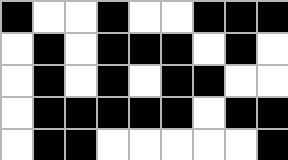[["black", "white", "white", "black", "white", "white", "black", "black", "black"], ["white", "black", "white", "black", "black", "black", "white", "black", "white"], ["white", "black", "white", "black", "white", "black", "black", "white", "white"], ["white", "black", "black", "black", "black", "black", "white", "black", "black"], ["white", "black", "black", "white", "white", "white", "white", "white", "black"]]